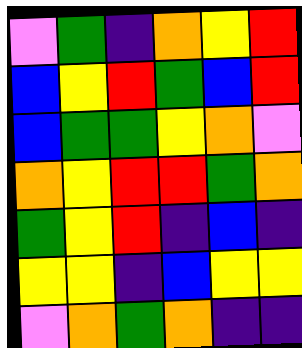[["violet", "green", "indigo", "orange", "yellow", "red"], ["blue", "yellow", "red", "green", "blue", "red"], ["blue", "green", "green", "yellow", "orange", "violet"], ["orange", "yellow", "red", "red", "green", "orange"], ["green", "yellow", "red", "indigo", "blue", "indigo"], ["yellow", "yellow", "indigo", "blue", "yellow", "yellow"], ["violet", "orange", "green", "orange", "indigo", "indigo"]]